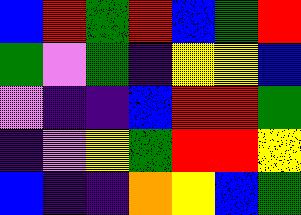[["blue", "red", "green", "red", "blue", "green", "red"], ["green", "violet", "green", "indigo", "yellow", "yellow", "blue"], ["violet", "indigo", "indigo", "blue", "red", "red", "green"], ["indigo", "violet", "yellow", "green", "red", "red", "yellow"], ["blue", "indigo", "indigo", "orange", "yellow", "blue", "green"]]